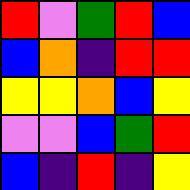[["red", "violet", "green", "red", "blue"], ["blue", "orange", "indigo", "red", "red"], ["yellow", "yellow", "orange", "blue", "yellow"], ["violet", "violet", "blue", "green", "red"], ["blue", "indigo", "red", "indigo", "yellow"]]